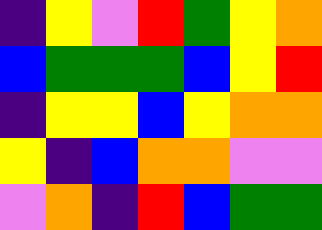[["indigo", "yellow", "violet", "red", "green", "yellow", "orange"], ["blue", "green", "green", "green", "blue", "yellow", "red"], ["indigo", "yellow", "yellow", "blue", "yellow", "orange", "orange"], ["yellow", "indigo", "blue", "orange", "orange", "violet", "violet"], ["violet", "orange", "indigo", "red", "blue", "green", "green"]]